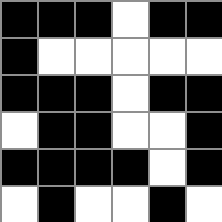[["black", "black", "black", "white", "black", "black"], ["black", "white", "white", "white", "white", "white"], ["black", "black", "black", "white", "black", "black"], ["white", "black", "black", "white", "white", "black"], ["black", "black", "black", "black", "white", "black"], ["white", "black", "white", "white", "black", "white"]]